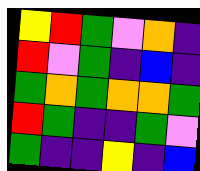[["yellow", "red", "green", "violet", "orange", "indigo"], ["red", "violet", "green", "indigo", "blue", "indigo"], ["green", "orange", "green", "orange", "orange", "green"], ["red", "green", "indigo", "indigo", "green", "violet"], ["green", "indigo", "indigo", "yellow", "indigo", "blue"]]